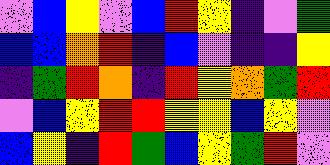[["violet", "blue", "yellow", "violet", "blue", "red", "yellow", "indigo", "violet", "green"], ["blue", "blue", "orange", "red", "indigo", "blue", "violet", "indigo", "indigo", "yellow"], ["indigo", "green", "red", "orange", "indigo", "red", "yellow", "orange", "green", "red"], ["violet", "blue", "yellow", "red", "red", "yellow", "yellow", "blue", "yellow", "violet"], ["blue", "yellow", "indigo", "red", "green", "blue", "yellow", "green", "red", "violet"]]